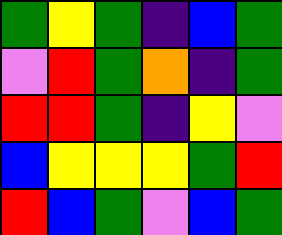[["green", "yellow", "green", "indigo", "blue", "green"], ["violet", "red", "green", "orange", "indigo", "green"], ["red", "red", "green", "indigo", "yellow", "violet"], ["blue", "yellow", "yellow", "yellow", "green", "red"], ["red", "blue", "green", "violet", "blue", "green"]]